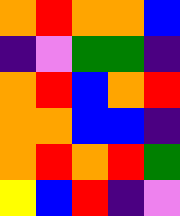[["orange", "red", "orange", "orange", "blue"], ["indigo", "violet", "green", "green", "indigo"], ["orange", "red", "blue", "orange", "red"], ["orange", "orange", "blue", "blue", "indigo"], ["orange", "red", "orange", "red", "green"], ["yellow", "blue", "red", "indigo", "violet"]]